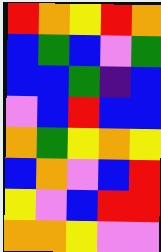[["red", "orange", "yellow", "red", "orange"], ["blue", "green", "blue", "violet", "green"], ["blue", "blue", "green", "indigo", "blue"], ["violet", "blue", "red", "blue", "blue"], ["orange", "green", "yellow", "orange", "yellow"], ["blue", "orange", "violet", "blue", "red"], ["yellow", "violet", "blue", "red", "red"], ["orange", "orange", "yellow", "violet", "violet"]]